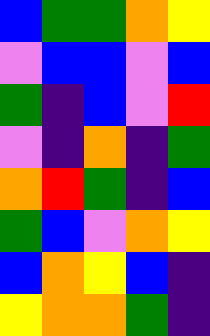[["blue", "green", "green", "orange", "yellow"], ["violet", "blue", "blue", "violet", "blue"], ["green", "indigo", "blue", "violet", "red"], ["violet", "indigo", "orange", "indigo", "green"], ["orange", "red", "green", "indigo", "blue"], ["green", "blue", "violet", "orange", "yellow"], ["blue", "orange", "yellow", "blue", "indigo"], ["yellow", "orange", "orange", "green", "indigo"]]